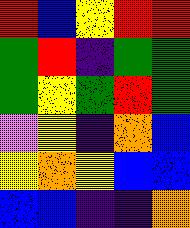[["red", "blue", "yellow", "red", "red"], ["green", "red", "indigo", "green", "green"], ["green", "yellow", "green", "red", "green"], ["violet", "yellow", "indigo", "orange", "blue"], ["yellow", "orange", "yellow", "blue", "blue"], ["blue", "blue", "indigo", "indigo", "orange"]]